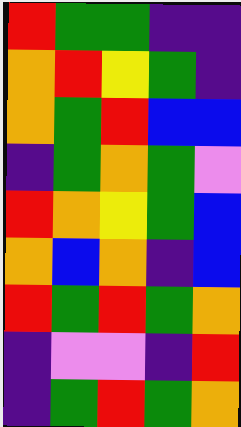[["red", "green", "green", "indigo", "indigo"], ["orange", "red", "yellow", "green", "indigo"], ["orange", "green", "red", "blue", "blue"], ["indigo", "green", "orange", "green", "violet"], ["red", "orange", "yellow", "green", "blue"], ["orange", "blue", "orange", "indigo", "blue"], ["red", "green", "red", "green", "orange"], ["indigo", "violet", "violet", "indigo", "red"], ["indigo", "green", "red", "green", "orange"]]